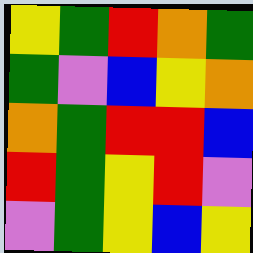[["yellow", "green", "red", "orange", "green"], ["green", "violet", "blue", "yellow", "orange"], ["orange", "green", "red", "red", "blue"], ["red", "green", "yellow", "red", "violet"], ["violet", "green", "yellow", "blue", "yellow"]]